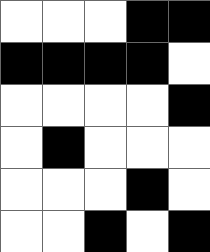[["white", "white", "white", "black", "black"], ["black", "black", "black", "black", "white"], ["white", "white", "white", "white", "black"], ["white", "black", "white", "white", "white"], ["white", "white", "white", "black", "white"], ["white", "white", "black", "white", "black"]]